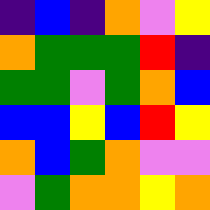[["indigo", "blue", "indigo", "orange", "violet", "yellow"], ["orange", "green", "green", "green", "red", "indigo"], ["green", "green", "violet", "green", "orange", "blue"], ["blue", "blue", "yellow", "blue", "red", "yellow"], ["orange", "blue", "green", "orange", "violet", "violet"], ["violet", "green", "orange", "orange", "yellow", "orange"]]